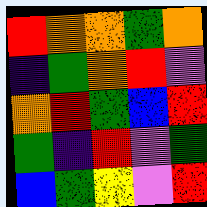[["red", "orange", "orange", "green", "orange"], ["indigo", "green", "orange", "red", "violet"], ["orange", "red", "green", "blue", "red"], ["green", "indigo", "red", "violet", "green"], ["blue", "green", "yellow", "violet", "red"]]